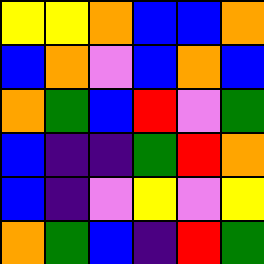[["yellow", "yellow", "orange", "blue", "blue", "orange"], ["blue", "orange", "violet", "blue", "orange", "blue"], ["orange", "green", "blue", "red", "violet", "green"], ["blue", "indigo", "indigo", "green", "red", "orange"], ["blue", "indigo", "violet", "yellow", "violet", "yellow"], ["orange", "green", "blue", "indigo", "red", "green"]]